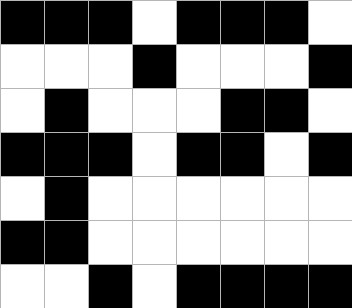[["black", "black", "black", "white", "black", "black", "black", "white"], ["white", "white", "white", "black", "white", "white", "white", "black"], ["white", "black", "white", "white", "white", "black", "black", "white"], ["black", "black", "black", "white", "black", "black", "white", "black"], ["white", "black", "white", "white", "white", "white", "white", "white"], ["black", "black", "white", "white", "white", "white", "white", "white"], ["white", "white", "black", "white", "black", "black", "black", "black"]]